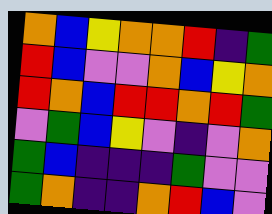[["orange", "blue", "yellow", "orange", "orange", "red", "indigo", "green"], ["red", "blue", "violet", "violet", "orange", "blue", "yellow", "orange"], ["red", "orange", "blue", "red", "red", "orange", "red", "green"], ["violet", "green", "blue", "yellow", "violet", "indigo", "violet", "orange"], ["green", "blue", "indigo", "indigo", "indigo", "green", "violet", "violet"], ["green", "orange", "indigo", "indigo", "orange", "red", "blue", "violet"]]